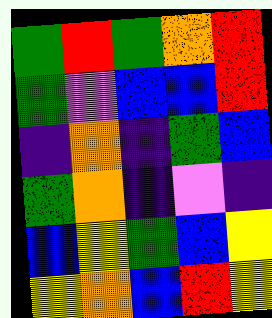[["green", "red", "green", "orange", "red"], ["green", "violet", "blue", "blue", "red"], ["indigo", "orange", "indigo", "green", "blue"], ["green", "orange", "indigo", "violet", "indigo"], ["blue", "yellow", "green", "blue", "yellow"], ["yellow", "orange", "blue", "red", "yellow"]]